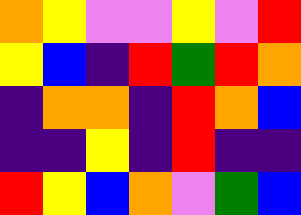[["orange", "yellow", "violet", "violet", "yellow", "violet", "red"], ["yellow", "blue", "indigo", "red", "green", "red", "orange"], ["indigo", "orange", "orange", "indigo", "red", "orange", "blue"], ["indigo", "indigo", "yellow", "indigo", "red", "indigo", "indigo"], ["red", "yellow", "blue", "orange", "violet", "green", "blue"]]